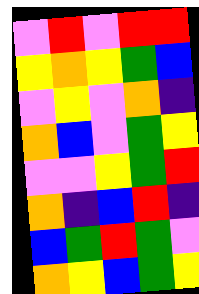[["violet", "red", "violet", "red", "red"], ["yellow", "orange", "yellow", "green", "blue"], ["violet", "yellow", "violet", "orange", "indigo"], ["orange", "blue", "violet", "green", "yellow"], ["violet", "violet", "yellow", "green", "red"], ["orange", "indigo", "blue", "red", "indigo"], ["blue", "green", "red", "green", "violet"], ["orange", "yellow", "blue", "green", "yellow"]]